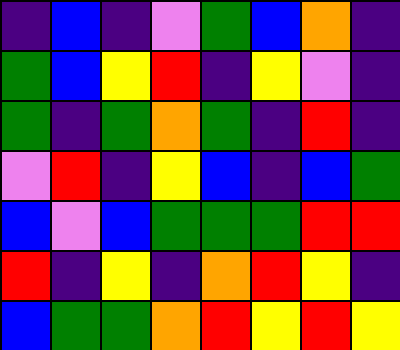[["indigo", "blue", "indigo", "violet", "green", "blue", "orange", "indigo"], ["green", "blue", "yellow", "red", "indigo", "yellow", "violet", "indigo"], ["green", "indigo", "green", "orange", "green", "indigo", "red", "indigo"], ["violet", "red", "indigo", "yellow", "blue", "indigo", "blue", "green"], ["blue", "violet", "blue", "green", "green", "green", "red", "red"], ["red", "indigo", "yellow", "indigo", "orange", "red", "yellow", "indigo"], ["blue", "green", "green", "orange", "red", "yellow", "red", "yellow"]]